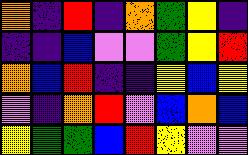[["orange", "indigo", "red", "indigo", "orange", "green", "yellow", "indigo"], ["indigo", "indigo", "blue", "violet", "violet", "green", "yellow", "red"], ["orange", "blue", "red", "indigo", "indigo", "yellow", "blue", "yellow"], ["violet", "indigo", "orange", "red", "violet", "blue", "orange", "blue"], ["yellow", "green", "green", "blue", "red", "yellow", "violet", "violet"]]